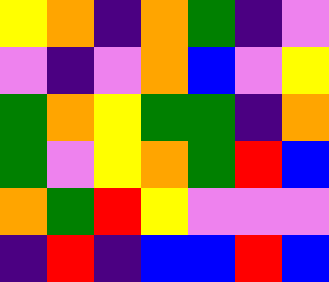[["yellow", "orange", "indigo", "orange", "green", "indigo", "violet"], ["violet", "indigo", "violet", "orange", "blue", "violet", "yellow"], ["green", "orange", "yellow", "green", "green", "indigo", "orange"], ["green", "violet", "yellow", "orange", "green", "red", "blue"], ["orange", "green", "red", "yellow", "violet", "violet", "violet"], ["indigo", "red", "indigo", "blue", "blue", "red", "blue"]]